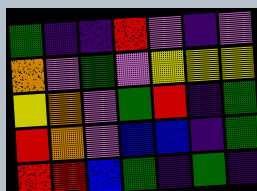[["green", "indigo", "indigo", "red", "violet", "indigo", "violet"], ["orange", "violet", "green", "violet", "yellow", "yellow", "yellow"], ["yellow", "orange", "violet", "green", "red", "indigo", "green"], ["red", "orange", "violet", "blue", "blue", "indigo", "green"], ["red", "red", "blue", "green", "indigo", "green", "indigo"]]